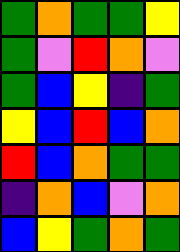[["green", "orange", "green", "green", "yellow"], ["green", "violet", "red", "orange", "violet"], ["green", "blue", "yellow", "indigo", "green"], ["yellow", "blue", "red", "blue", "orange"], ["red", "blue", "orange", "green", "green"], ["indigo", "orange", "blue", "violet", "orange"], ["blue", "yellow", "green", "orange", "green"]]